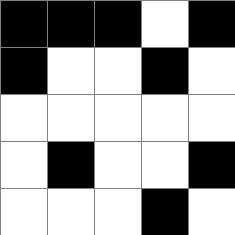[["black", "black", "black", "white", "black"], ["black", "white", "white", "black", "white"], ["white", "white", "white", "white", "white"], ["white", "black", "white", "white", "black"], ["white", "white", "white", "black", "white"]]